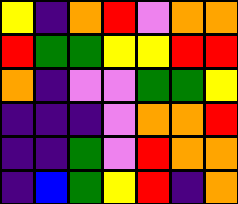[["yellow", "indigo", "orange", "red", "violet", "orange", "orange"], ["red", "green", "green", "yellow", "yellow", "red", "red"], ["orange", "indigo", "violet", "violet", "green", "green", "yellow"], ["indigo", "indigo", "indigo", "violet", "orange", "orange", "red"], ["indigo", "indigo", "green", "violet", "red", "orange", "orange"], ["indigo", "blue", "green", "yellow", "red", "indigo", "orange"]]